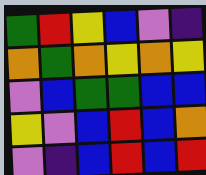[["green", "red", "yellow", "blue", "violet", "indigo"], ["orange", "green", "orange", "yellow", "orange", "yellow"], ["violet", "blue", "green", "green", "blue", "blue"], ["yellow", "violet", "blue", "red", "blue", "orange"], ["violet", "indigo", "blue", "red", "blue", "red"]]